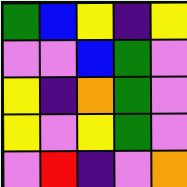[["green", "blue", "yellow", "indigo", "yellow"], ["violet", "violet", "blue", "green", "violet"], ["yellow", "indigo", "orange", "green", "violet"], ["yellow", "violet", "yellow", "green", "violet"], ["violet", "red", "indigo", "violet", "orange"]]